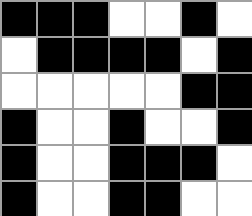[["black", "black", "black", "white", "white", "black", "white"], ["white", "black", "black", "black", "black", "white", "black"], ["white", "white", "white", "white", "white", "black", "black"], ["black", "white", "white", "black", "white", "white", "black"], ["black", "white", "white", "black", "black", "black", "white"], ["black", "white", "white", "black", "black", "white", "white"]]